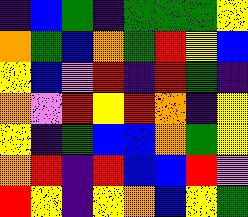[["indigo", "blue", "green", "indigo", "green", "green", "green", "yellow"], ["orange", "green", "blue", "orange", "green", "red", "yellow", "blue"], ["yellow", "blue", "violet", "red", "indigo", "red", "green", "indigo"], ["orange", "violet", "red", "yellow", "red", "orange", "indigo", "yellow"], ["yellow", "indigo", "green", "blue", "blue", "orange", "green", "yellow"], ["orange", "red", "indigo", "red", "blue", "blue", "red", "violet"], ["red", "yellow", "indigo", "yellow", "orange", "blue", "yellow", "green"]]